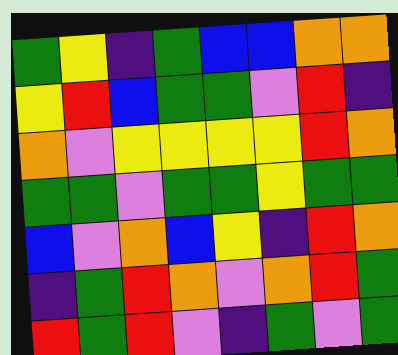[["green", "yellow", "indigo", "green", "blue", "blue", "orange", "orange"], ["yellow", "red", "blue", "green", "green", "violet", "red", "indigo"], ["orange", "violet", "yellow", "yellow", "yellow", "yellow", "red", "orange"], ["green", "green", "violet", "green", "green", "yellow", "green", "green"], ["blue", "violet", "orange", "blue", "yellow", "indigo", "red", "orange"], ["indigo", "green", "red", "orange", "violet", "orange", "red", "green"], ["red", "green", "red", "violet", "indigo", "green", "violet", "green"]]